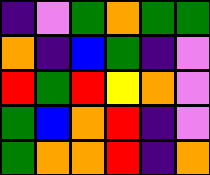[["indigo", "violet", "green", "orange", "green", "green"], ["orange", "indigo", "blue", "green", "indigo", "violet"], ["red", "green", "red", "yellow", "orange", "violet"], ["green", "blue", "orange", "red", "indigo", "violet"], ["green", "orange", "orange", "red", "indigo", "orange"]]